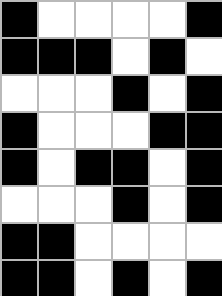[["black", "white", "white", "white", "white", "black"], ["black", "black", "black", "white", "black", "white"], ["white", "white", "white", "black", "white", "black"], ["black", "white", "white", "white", "black", "black"], ["black", "white", "black", "black", "white", "black"], ["white", "white", "white", "black", "white", "black"], ["black", "black", "white", "white", "white", "white"], ["black", "black", "white", "black", "white", "black"]]